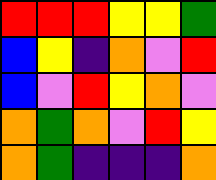[["red", "red", "red", "yellow", "yellow", "green"], ["blue", "yellow", "indigo", "orange", "violet", "red"], ["blue", "violet", "red", "yellow", "orange", "violet"], ["orange", "green", "orange", "violet", "red", "yellow"], ["orange", "green", "indigo", "indigo", "indigo", "orange"]]